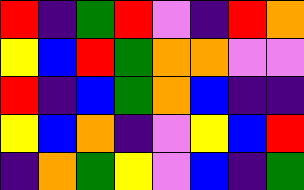[["red", "indigo", "green", "red", "violet", "indigo", "red", "orange"], ["yellow", "blue", "red", "green", "orange", "orange", "violet", "violet"], ["red", "indigo", "blue", "green", "orange", "blue", "indigo", "indigo"], ["yellow", "blue", "orange", "indigo", "violet", "yellow", "blue", "red"], ["indigo", "orange", "green", "yellow", "violet", "blue", "indigo", "green"]]